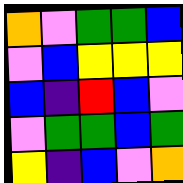[["orange", "violet", "green", "green", "blue"], ["violet", "blue", "yellow", "yellow", "yellow"], ["blue", "indigo", "red", "blue", "violet"], ["violet", "green", "green", "blue", "green"], ["yellow", "indigo", "blue", "violet", "orange"]]